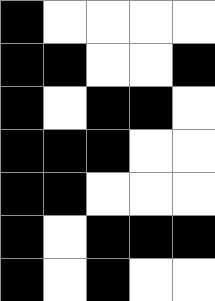[["black", "white", "white", "white", "white"], ["black", "black", "white", "white", "black"], ["black", "white", "black", "black", "white"], ["black", "black", "black", "white", "white"], ["black", "black", "white", "white", "white"], ["black", "white", "black", "black", "black"], ["black", "white", "black", "white", "white"]]